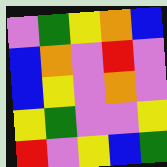[["violet", "green", "yellow", "orange", "blue"], ["blue", "orange", "violet", "red", "violet"], ["blue", "yellow", "violet", "orange", "violet"], ["yellow", "green", "violet", "violet", "yellow"], ["red", "violet", "yellow", "blue", "green"]]